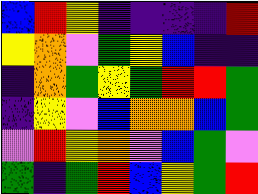[["blue", "red", "yellow", "indigo", "indigo", "indigo", "indigo", "red"], ["yellow", "orange", "violet", "green", "yellow", "blue", "indigo", "indigo"], ["indigo", "orange", "green", "yellow", "green", "red", "red", "green"], ["indigo", "yellow", "violet", "blue", "orange", "orange", "blue", "green"], ["violet", "red", "yellow", "orange", "violet", "blue", "green", "violet"], ["green", "indigo", "green", "red", "blue", "yellow", "green", "red"]]